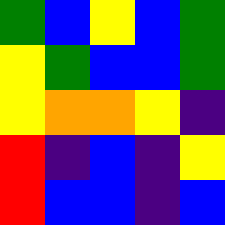[["green", "blue", "yellow", "blue", "green"], ["yellow", "green", "blue", "blue", "green"], ["yellow", "orange", "orange", "yellow", "indigo"], ["red", "indigo", "blue", "indigo", "yellow"], ["red", "blue", "blue", "indigo", "blue"]]